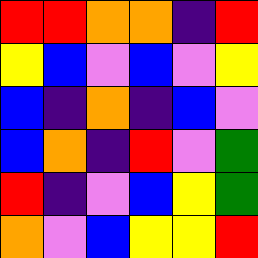[["red", "red", "orange", "orange", "indigo", "red"], ["yellow", "blue", "violet", "blue", "violet", "yellow"], ["blue", "indigo", "orange", "indigo", "blue", "violet"], ["blue", "orange", "indigo", "red", "violet", "green"], ["red", "indigo", "violet", "blue", "yellow", "green"], ["orange", "violet", "blue", "yellow", "yellow", "red"]]